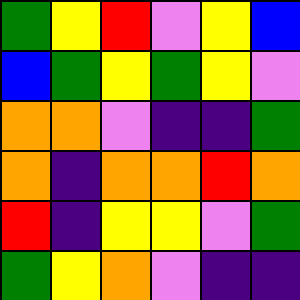[["green", "yellow", "red", "violet", "yellow", "blue"], ["blue", "green", "yellow", "green", "yellow", "violet"], ["orange", "orange", "violet", "indigo", "indigo", "green"], ["orange", "indigo", "orange", "orange", "red", "orange"], ["red", "indigo", "yellow", "yellow", "violet", "green"], ["green", "yellow", "orange", "violet", "indigo", "indigo"]]